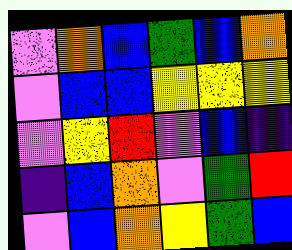[["violet", "orange", "blue", "green", "blue", "orange"], ["violet", "blue", "blue", "yellow", "yellow", "yellow"], ["violet", "yellow", "red", "violet", "blue", "indigo"], ["indigo", "blue", "orange", "violet", "green", "red"], ["violet", "blue", "orange", "yellow", "green", "blue"]]